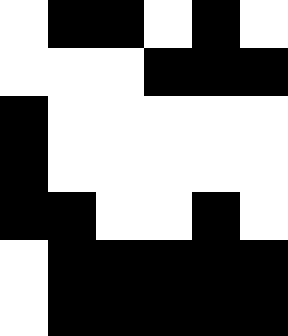[["white", "black", "black", "white", "black", "white"], ["white", "white", "white", "black", "black", "black"], ["black", "white", "white", "white", "white", "white"], ["black", "white", "white", "white", "white", "white"], ["black", "black", "white", "white", "black", "white"], ["white", "black", "black", "black", "black", "black"], ["white", "black", "black", "black", "black", "black"]]